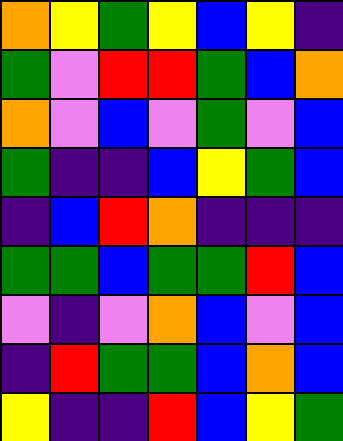[["orange", "yellow", "green", "yellow", "blue", "yellow", "indigo"], ["green", "violet", "red", "red", "green", "blue", "orange"], ["orange", "violet", "blue", "violet", "green", "violet", "blue"], ["green", "indigo", "indigo", "blue", "yellow", "green", "blue"], ["indigo", "blue", "red", "orange", "indigo", "indigo", "indigo"], ["green", "green", "blue", "green", "green", "red", "blue"], ["violet", "indigo", "violet", "orange", "blue", "violet", "blue"], ["indigo", "red", "green", "green", "blue", "orange", "blue"], ["yellow", "indigo", "indigo", "red", "blue", "yellow", "green"]]